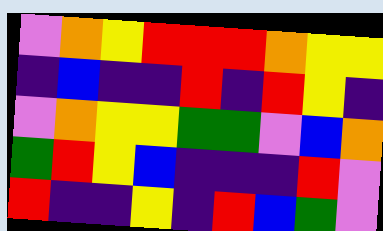[["violet", "orange", "yellow", "red", "red", "red", "orange", "yellow", "yellow"], ["indigo", "blue", "indigo", "indigo", "red", "indigo", "red", "yellow", "indigo"], ["violet", "orange", "yellow", "yellow", "green", "green", "violet", "blue", "orange"], ["green", "red", "yellow", "blue", "indigo", "indigo", "indigo", "red", "violet"], ["red", "indigo", "indigo", "yellow", "indigo", "red", "blue", "green", "violet"]]